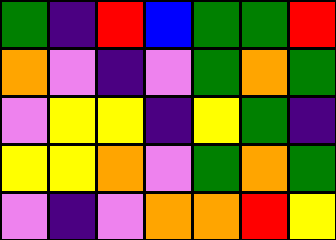[["green", "indigo", "red", "blue", "green", "green", "red"], ["orange", "violet", "indigo", "violet", "green", "orange", "green"], ["violet", "yellow", "yellow", "indigo", "yellow", "green", "indigo"], ["yellow", "yellow", "orange", "violet", "green", "orange", "green"], ["violet", "indigo", "violet", "orange", "orange", "red", "yellow"]]